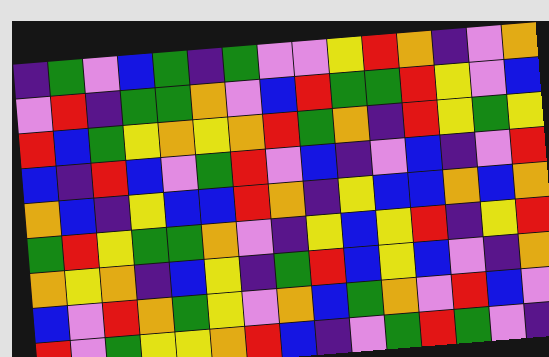[["indigo", "green", "violet", "blue", "green", "indigo", "green", "violet", "violet", "yellow", "red", "orange", "indigo", "violet", "orange"], ["violet", "red", "indigo", "green", "green", "orange", "violet", "blue", "red", "green", "green", "red", "yellow", "violet", "blue"], ["red", "blue", "green", "yellow", "orange", "yellow", "orange", "red", "green", "orange", "indigo", "red", "yellow", "green", "yellow"], ["blue", "indigo", "red", "blue", "violet", "green", "red", "violet", "blue", "indigo", "violet", "blue", "indigo", "violet", "red"], ["orange", "blue", "indigo", "yellow", "blue", "blue", "red", "orange", "indigo", "yellow", "blue", "blue", "orange", "blue", "orange"], ["green", "red", "yellow", "green", "green", "orange", "violet", "indigo", "yellow", "blue", "yellow", "red", "indigo", "yellow", "red"], ["orange", "yellow", "orange", "indigo", "blue", "yellow", "indigo", "green", "red", "blue", "yellow", "blue", "violet", "indigo", "orange"], ["blue", "violet", "red", "orange", "green", "yellow", "violet", "orange", "blue", "green", "orange", "violet", "red", "blue", "violet"], ["red", "violet", "green", "yellow", "yellow", "orange", "red", "blue", "indigo", "violet", "green", "red", "green", "violet", "indigo"]]